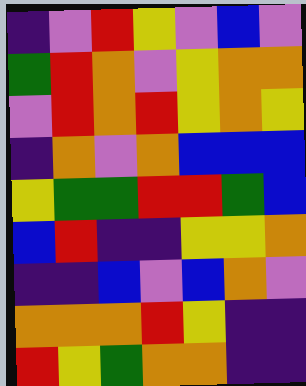[["indigo", "violet", "red", "yellow", "violet", "blue", "violet"], ["green", "red", "orange", "violet", "yellow", "orange", "orange"], ["violet", "red", "orange", "red", "yellow", "orange", "yellow"], ["indigo", "orange", "violet", "orange", "blue", "blue", "blue"], ["yellow", "green", "green", "red", "red", "green", "blue"], ["blue", "red", "indigo", "indigo", "yellow", "yellow", "orange"], ["indigo", "indigo", "blue", "violet", "blue", "orange", "violet"], ["orange", "orange", "orange", "red", "yellow", "indigo", "indigo"], ["red", "yellow", "green", "orange", "orange", "indigo", "indigo"]]